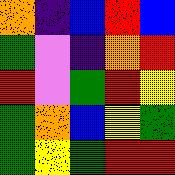[["orange", "indigo", "blue", "red", "blue"], ["green", "violet", "indigo", "orange", "red"], ["red", "violet", "green", "red", "yellow"], ["green", "orange", "blue", "yellow", "green"], ["green", "yellow", "green", "red", "red"]]